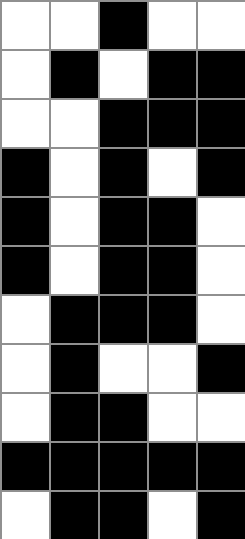[["white", "white", "black", "white", "white"], ["white", "black", "white", "black", "black"], ["white", "white", "black", "black", "black"], ["black", "white", "black", "white", "black"], ["black", "white", "black", "black", "white"], ["black", "white", "black", "black", "white"], ["white", "black", "black", "black", "white"], ["white", "black", "white", "white", "black"], ["white", "black", "black", "white", "white"], ["black", "black", "black", "black", "black"], ["white", "black", "black", "white", "black"]]